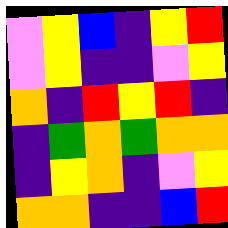[["violet", "yellow", "blue", "indigo", "yellow", "red"], ["violet", "yellow", "indigo", "indigo", "violet", "yellow"], ["orange", "indigo", "red", "yellow", "red", "indigo"], ["indigo", "green", "orange", "green", "orange", "orange"], ["indigo", "yellow", "orange", "indigo", "violet", "yellow"], ["orange", "orange", "indigo", "indigo", "blue", "red"]]